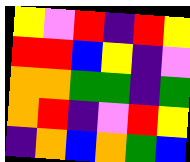[["yellow", "violet", "red", "indigo", "red", "yellow"], ["red", "red", "blue", "yellow", "indigo", "violet"], ["orange", "orange", "green", "green", "indigo", "green"], ["orange", "red", "indigo", "violet", "red", "yellow"], ["indigo", "orange", "blue", "orange", "green", "blue"]]